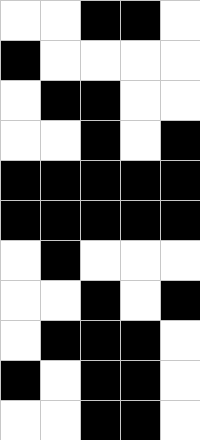[["white", "white", "black", "black", "white"], ["black", "white", "white", "white", "white"], ["white", "black", "black", "white", "white"], ["white", "white", "black", "white", "black"], ["black", "black", "black", "black", "black"], ["black", "black", "black", "black", "black"], ["white", "black", "white", "white", "white"], ["white", "white", "black", "white", "black"], ["white", "black", "black", "black", "white"], ["black", "white", "black", "black", "white"], ["white", "white", "black", "black", "white"]]